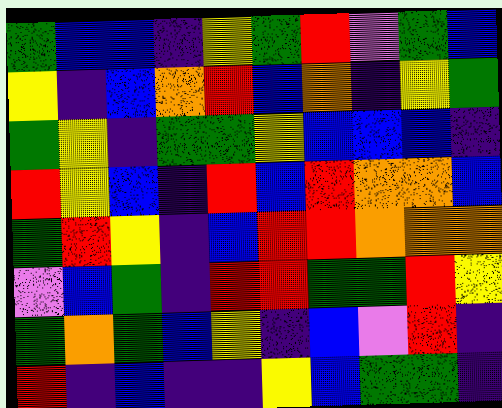[["green", "blue", "blue", "indigo", "yellow", "green", "red", "violet", "green", "blue"], ["yellow", "indigo", "blue", "orange", "red", "blue", "orange", "indigo", "yellow", "green"], ["green", "yellow", "indigo", "green", "green", "yellow", "blue", "blue", "blue", "indigo"], ["red", "yellow", "blue", "indigo", "red", "blue", "red", "orange", "orange", "blue"], ["green", "red", "yellow", "indigo", "blue", "red", "red", "orange", "orange", "orange"], ["violet", "blue", "green", "indigo", "red", "red", "green", "green", "red", "yellow"], ["green", "orange", "green", "blue", "yellow", "indigo", "blue", "violet", "red", "indigo"], ["red", "indigo", "blue", "indigo", "indigo", "yellow", "blue", "green", "green", "indigo"]]